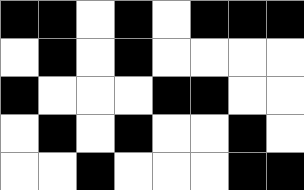[["black", "black", "white", "black", "white", "black", "black", "black"], ["white", "black", "white", "black", "white", "white", "white", "white"], ["black", "white", "white", "white", "black", "black", "white", "white"], ["white", "black", "white", "black", "white", "white", "black", "white"], ["white", "white", "black", "white", "white", "white", "black", "black"]]